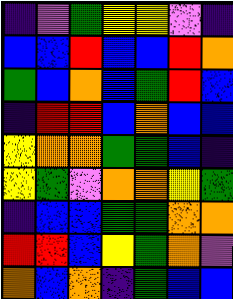[["indigo", "violet", "green", "yellow", "yellow", "violet", "indigo"], ["blue", "blue", "red", "blue", "blue", "red", "orange"], ["green", "blue", "orange", "blue", "green", "red", "blue"], ["indigo", "red", "red", "blue", "orange", "blue", "blue"], ["yellow", "orange", "orange", "green", "green", "blue", "indigo"], ["yellow", "green", "violet", "orange", "orange", "yellow", "green"], ["indigo", "blue", "blue", "green", "green", "orange", "orange"], ["red", "red", "blue", "yellow", "green", "orange", "violet"], ["orange", "blue", "orange", "indigo", "green", "blue", "blue"]]